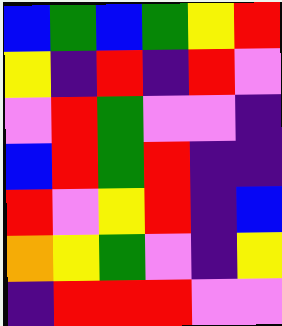[["blue", "green", "blue", "green", "yellow", "red"], ["yellow", "indigo", "red", "indigo", "red", "violet"], ["violet", "red", "green", "violet", "violet", "indigo"], ["blue", "red", "green", "red", "indigo", "indigo"], ["red", "violet", "yellow", "red", "indigo", "blue"], ["orange", "yellow", "green", "violet", "indigo", "yellow"], ["indigo", "red", "red", "red", "violet", "violet"]]